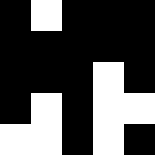[["black", "white", "black", "black", "black"], ["black", "black", "black", "black", "black"], ["black", "black", "black", "white", "black"], ["black", "white", "black", "white", "white"], ["white", "white", "black", "white", "black"]]